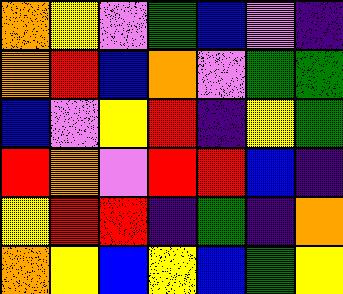[["orange", "yellow", "violet", "green", "blue", "violet", "indigo"], ["orange", "red", "blue", "orange", "violet", "green", "green"], ["blue", "violet", "yellow", "red", "indigo", "yellow", "green"], ["red", "orange", "violet", "red", "red", "blue", "indigo"], ["yellow", "red", "red", "indigo", "green", "indigo", "orange"], ["orange", "yellow", "blue", "yellow", "blue", "green", "yellow"]]